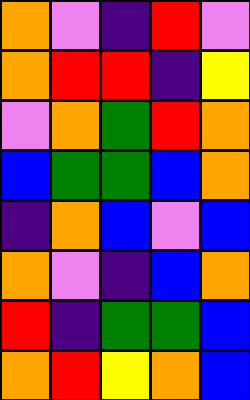[["orange", "violet", "indigo", "red", "violet"], ["orange", "red", "red", "indigo", "yellow"], ["violet", "orange", "green", "red", "orange"], ["blue", "green", "green", "blue", "orange"], ["indigo", "orange", "blue", "violet", "blue"], ["orange", "violet", "indigo", "blue", "orange"], ["red", "indigo", "green", "green", "blue"], ["orange", "red", "yellow", "orange", "blue"]]